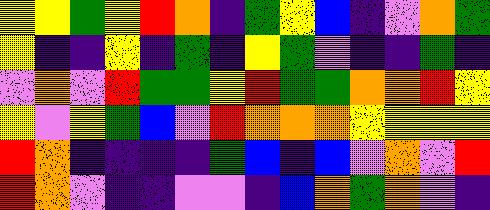[["yellow", "yellow", "green", "yellow", "red", "orange", "indigo", "green", "yellow", "blue", "indigo", "violet", "orange", "green"], ["yellow", "indigo", "indigo", "yellow", "indigo", "green", "indigo", "yellow", "green", "violet", "indigo", "indigo", "green", "indigo"], ["violet", "orange", "violet", "red", "green", "green", "yellow", "red", "green", "green", "orange", "orange", "red", "yellow"], ["yellow", "violet", "yellow", "green", "blue", "violet", "red", "orange", "orange", "orange", "yellow", "yellow", "yellow", "yellow"], ["red", "orange", "indigo", "indigo", "indigo", "indigo", "green", "blue", "indigo", "blue", "violet", "orange", "violet", "red"], ["red", "orange", "violet", "indigo", "indigo", "violet", "violet", "indigo", "blue", "orange", "green", "orange", "violet", "indigo"]]